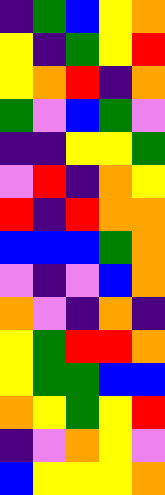[["indigo", "green", "blue", "yellow", "orange"], ["yellow", "indigo", "green", "yellow", "red"], ["yellow", "orange", "red", "indigo", "orange"], ["green", "violet", "blue", "green", "violet"], ["indigo", "indigo", "yellow", "yellow", "green"], ["violet", "red", "indigo", "orange", "yellow"], ["red", "indigo", "red", "orange", "orange"], ["blue", "blue", "blue", "green", "orange"], ["violet", "indigo", "violet", "blue", "orange"], ["orange", "violet", "indigo", "orange", "indigo"], ["yellow", "green", "red", "red", "orange"], ["yellow", "green", "green", "blue", "blue"], ["orange", "yellow", "green", "yellow", "red"], ["indigo", "violet", "orange", "yellow", "violet"], ["blue", "yellow", "yellow", "yellow", "orange"]]